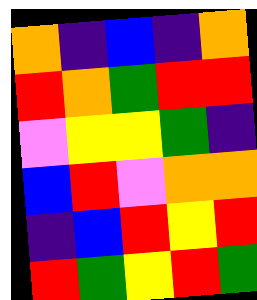[["orange", "indigo", "blue", "indigo", "orange"], ["red", "orange", "green", "red", "red"], ["violet", "yellow", "yellow", "green", "indigo"], ["blue", "red", "violet", "orange", "orange"], ["indigo", "blue", "red", "yellow", "red"], ["red", "green", "yellow", "red", "green"]]